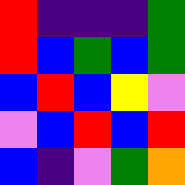[["red", "indigo", "indigo", "indigo", "green"], ["red", "blue", "green", "blue", "green"], ["blue", "red", "blue", "yellow", "violet"], ["violet", "blue", "red", "blue", "red"], ["blue", "indigo", "violet", "green", "orange"]]